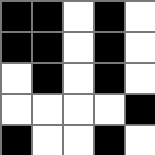[["black", "black", "white", "black", "white"], ["black", "black", "white", "black", "white"], ["white", "black", "white", "black", "white"], ["white", "white", "white", "white", "black"], ["black", "white", "white", "black", "white"]]